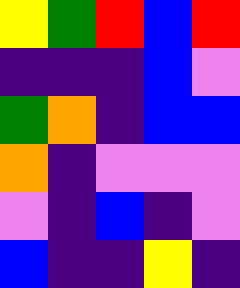[["yellow", "green", "red", "blue", "red"], ["indigo", "indigo", "indigo", "blue", "violet"], ["green", "orange", "indigo", "blue", "blue"], ["orange", "indigo", "violet", "violet", "violet"], ["violet", "indigo", "blue", "indigo", "violet"], ["blue", "indigo", "indigo", "yellow", "indigo"]]